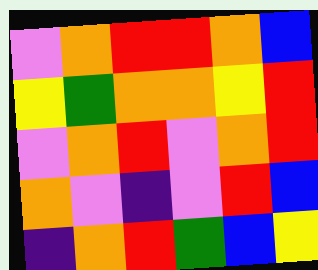[["violet", "orange", "red", "red", "orange", "blue"], ["yellow", "green", "orange", "orange", "yellow", "red"], ["violet", "orange", "red", "violet", "orange", "red"], ["orange", "violet", "indigo", "violet", "red", "blue"], ["indigo", "orange", "red", "green", "blue", "yellow"]]